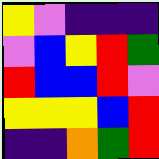[["yellow", "violet", "indigo", "indigo", "indigo"], ["violet", "blue", "yellow", "red", "green"], ["red", "blue", "blue", "red", "violet"], ["yellow", "yellow", "yellow", "blue", "red"], ["indigo", "indigo", "orange", "green", "red"]]